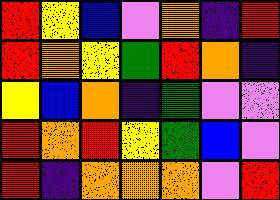[["red", "yellow", "blue", "violet", "orange", "indigo", "red"], ["red", "orange", "yellow", "green", "red", "orange", "indigo"], ["yellow", "blue", "orange", "indigo", "green", "violet", "violet"], ["red", "orange", "red", "yellow", "green", "blue", "violet"], ["red", "indigo", "orange", "orange", "orange", "violet", "red"]]